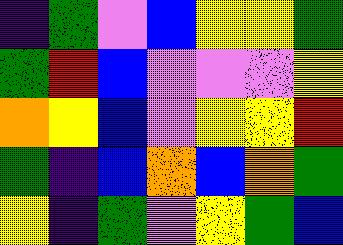[["indigo", "green", "violet", "blue", "yellow", "yellow", "green"], ["green", "red", "blue", "violet", "violet", "violet", "yellow"], ["orange", "yellow", "blue", "violet", "yellow", "yellow", "red"], ["green", "indigo", "blue", "orange", "blue", "orange", "green"], ["yellow", "indigo", "green", "violet", "yellow", "green", "blue"]]